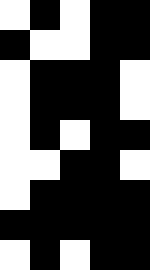[["white", "black", "white", "black", "black"], ["black", "white", "white", "black", "black"], ["white", "black", "black", "black", "white"], ["white", "black", "black", "black", "white"], ["white", "black", "white", "black", "black"], ["white", "white", "black", "black", "white"], ["white", "black", "black", "black", "black"], ["black", "black", "black", "black", "black"], ["white", "black", "white", "black", "black"]]